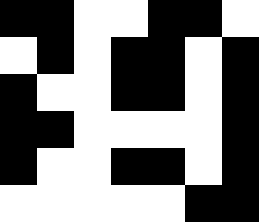[["black", "black", "white", "white", "black", "black", "white"], ["white", "black", "white", "black", "black", "white", "black"], ["black", "white", "white", "black", "black", "white", "black"], ["black", "black", "white", "white", "white", "white", "black"], ["black", "white", "white", "black", "black", "white", "black"], ["white", "white", "white", "white", "white", "black", "black"]]